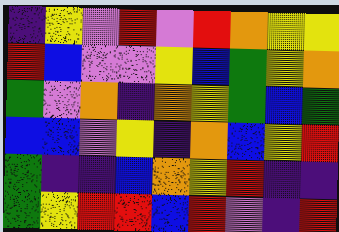[["indigo", "yellow", "violet", "red", "violet", "red", "orange", "yellow", "yellow"], ["red", "blue", "violet", "violet", "yellow", "blue", "green", "yellow", "orange"], ["green", "violet", "orange", "indigo", "orange", "yellow", "green", "blue", "green"], ["blue", "blue", "violet", "yellow", "indigo", "orange", "blue", "yellow", "red"], ["green", "indigo", "indigo", "blue", "orange", "yellow", "red", "indigo", "indigo"], ["green", "yellow", "red", "red", "blue", "red", "violet", "indigo", "red"]]